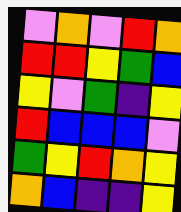[["violet", "orange", "violet", "red", "orange"], ["red", "red", "yellow", "green", "blue"], ["yellow", "violet", "green", "indigo", "yellow"], ["red", "blue", "blue", "blue", "violet"], ["green", "yellow", "red", "orange", "yellow"], ["orange", "blue", "indigo", "indigo", "yellow"]]